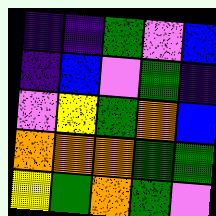[["indigo", "indigo", "green", "violet", "blue"], ["indigo", "blue", "violet", "green", "indigo"], ["violet", "yellow", "green", "orange", "blue"], ["orange", "orange", "orange", "green", "green"], ["yellow", "green", "orange", "green", "violet"]]